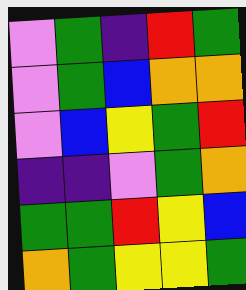[["violet", "green", "indigo", "red", "green"], ["violet", "green", "blue", "orange", "orange"], ["violet", "blue", "yellow", "green", "red"], ["indigo", "indigo", "violet", "green", "orange"], ["green", "green", "red", "yellow", "blue"], ["orange", "green", "yellow", "yellow", "green"]]